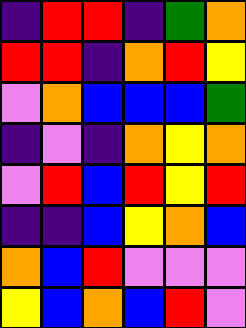[["indigo", "red", "red", "indigo", "green", "orange"], ["red", "red", "indigo", "orange", "red", "yellow"], ["violet", "orange", "blue", "blue", "blue", "green"], ["indigo", "violet", "indigo", "orange", "yellow", "orange"], ["violet", "red", "blue", "red", "yellow", "red"], ["indigo", "indigo", "blue", "yellow", "orange", "blue"], ["orange", "blue", "red", "violet", "violet", "violet"], ["yellow", "blue", "orange", "blue", "red", "violet"]]